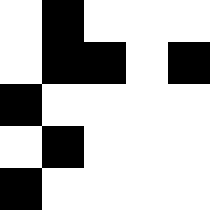[["white", "black", "white", "white", "white"], ["white", "black", "black", "white", "black"], ["black", "white", "white", "white", "white"], ["white", "black", "white", "white", "white"], ["black", "white", "white", "white", "white"]]